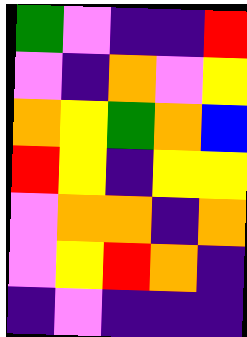[["green", "violet", "indigo", "indigo", "red"], ["violet", "indigo", "orange", "violet", "yellow"], ["orange", "yellow", "green", "orange", "blue"], ["red", "yellow", "indigo", "yellow", "yellow"], ["violet", "orange", "orange", "indigo", "orange"], ["violet", "yellow", "red", "orange", "indigo"], ["indigo", "violet", "indigo", "indigo", "indigo"]]